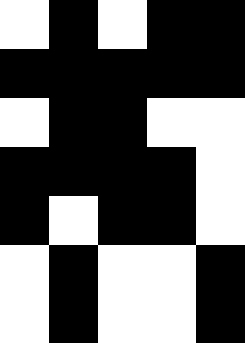[["white", "black", "white", "black", "black"], ["black", "black", "black", "black", "black"], ["white", "black", "black", "white", "white"], ["black", "black", "black", "black", "white"], ["black", "white", "black", "black", "white"], ["white", "black", "white", "white", "black"], ["white", "black", "white", "white", "black"]]